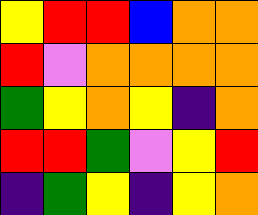[["yellow", "red", "red", "blue", "orange", "orange"], ["red", "violet", "orange", "orange", "orange", "orange"], ["green", "yellow", "orange", "yellow", "indigo", "orange"], ["red", "red", "green", "violet", "yellow", "red"], ["indigo", "green", "yellow", "indigo", "yellow", "orange"]]